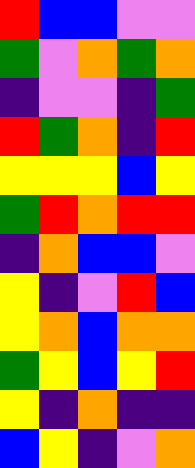[["red", "blue", "blue", "violet", "violet"], ["green", "violet", "orange", "green", "orange"], ["indigo", "violet", "violet", "indigo", "green"], ["red", "green", "orange", "indigo", "red"], ["yellow", "yellow", "yellow", "blue", "yellow"], ["green", "red", "orange", "red", "red"], ["indigo", "orange", "blue", "blue", "violet"], ["yellow", "indigo", "violet", "red", "blue"], ["yellow", "orange", "blue", "orange", "orange"], ["green", "yellow", "blue", "yellow", "red"], ["yellow", "indigo", "orange", "indigo", "indigo"], ["blue", "yellow", "indigo", "violet", "orange"]]